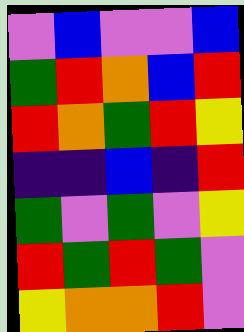[["violet", "blue", "violet", "violet", "blue"], ["green", "red", "orange", "blue", "red"], ["red", "orange", "green", "red", "yellow"], ["indigo", "indigo", "blue", "indigo", "red"], ["green", "violet", "green", "violet", "yellow"], ["red", "green", "red", "green", "violet"], ["yellow", "orange", "orange", "red", "violet"]]